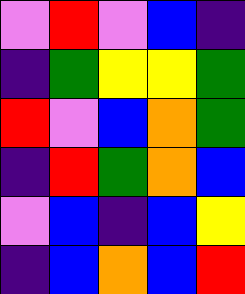[["violet", "red", "violet", "blue", "indigo"], ["indigo", "green", "yellow", "yellow", "green"], ["red", "violet", "blue", "orange", "green"], ["indigo", "red", "green", "orange", "blue"], ["violet", "blue", "indigo", "blue", "yellow"], ["indigo", "blue", "orange", "blue", "red"]]